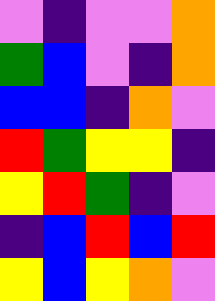[["violet", "indigo", "violet", "violet", "orange"], ["green", "blue", "violet", "indigo", "orange"], ["blue", "blue", "indigo", "orange", "violet"], ["red", "green", "yellow", "yellow", "indigo"], ["yellow", "red", "green", "indigo", "violet"], ["indigo", "blue", "red", "blue", "red"], ["yellow", "blue", "yellow", "orange", "violet"]]